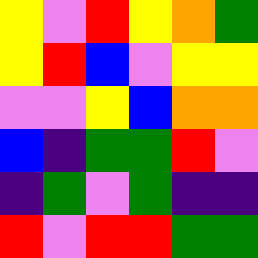[["yellow", "violet", "red", "yellow", "orange", "green"], ["yellow", "red", "blue", "violet", "yellow", "yellow"], ["violet", "violet", "yellow", "blue", "orange", "orange"], ["blue", "indigo", "green", "green", "red", "violet"], ["indigo", "green", "violet", "green", "indigo", "indigo"], ["red", "violet", "red", "red", "green", "green"]]